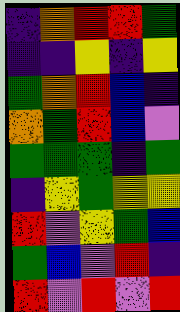[["indigo", "orange", "red", "red", "green"], ["indigo", "indigo", "yellow", "indigo", "yellow"], ["green", "orange", "red", "blue", "indigo"], ["orange", "green", "red", "blue", "violet"], ["green", "green", "green", "indigo", "green"], ["indigo", "yellow", "green", "yellow", "yellow"], ["red", "violet", "yellow", "green", "blue"], ["green", "blue", "violet", "red", "indigo"], ["red", "violet", "red", "violet", "red"]]